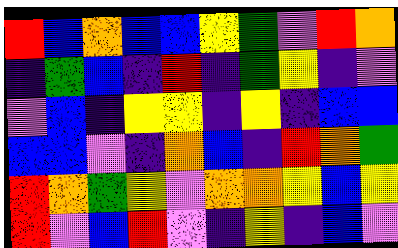[["red", "blue", "orange", "blue", "blue", "yellow", "green", "violet", "red", "orange"], ["indigo", "green", "blue", "indigo", "red", "indigo", "green", "yellow", "indigo", "violet"], ["violet", "blue", "indigo", "yellow", "yellow", "indigo", "yellow", "indigo", "blue", "blue"], ["blue", "blue", "violet", "indigo", "orange", "blue", "indigo", "red", "orange", "green"], ["red", "orange", "green", "yellow", "violet", "orange", "orange", "yellow", "blue", "yellow"], ["red", "violet", "blue", "red", "violet", "indigo", "yellow", "indigo", "blue", "violet"]]